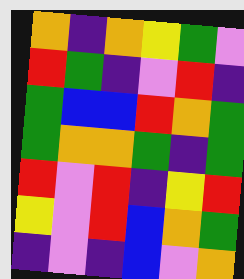[["orange", "indigo", "orange", "yellow", "green", "violet"], ["red", "green", "indigo", "violet", "red", "indigo"], ["green", "blue", "blue", "red", "orange", "green"], ["green", "orange", "orange", "green", "indigo", "green"], ["red", "violet", "red", "indigo", "yellow", "red"], ["yellow", "violet", "red", "blue", "orange", "green"], ["indigo", "violet", "indigo", "blue", "violet", "orange"]]